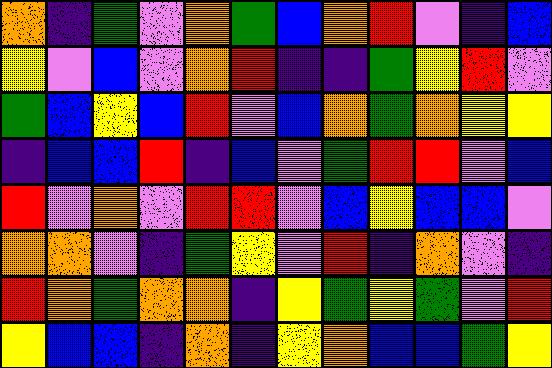[["orange", "indigo", "green", "violet", "orange", "green", "blue", "orange", "red", "violet", "indigo", "blue"], ["yellow", "violet", "blue", "violet", "orange", "red", "indigo", "indigo", "green", "yellow", "red", "violet"], ["green", "blue", "yellow", "blue", "red", "violet", "blue", "orange", "green", "orange", "yellow", "yellow"], ["indigo", "blue", "blue", "red", "indigo", "blue", "violet", "green", "red", "red", "violet", "blue"], ["red", "violet", "orange", "violet", "red", "red", "violet", "blue", "yellow", "blue", "blue", "violet"], ["orange", "orange", "violet", "indigo", "green", "yellow", "violet", "red", "indigo", "orange", "violet", "indigo"], ["red", "orange", "green", "orange", "orange", "indigo", "yellow", "green", "yellow", "green", "violet", "red"], ["yellow", "blue", "blue", "indigo", "orange", "indigo", "yellow", "orange", "blue", "blue", "green", "yellow"]]